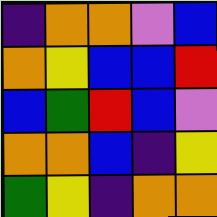[["indigo", "orange", "orange", "violet", "blue"], ["orange", "yellow", "blue", "blue", "red"], ["blue", "green", "red", "blue", "violet"], ["orange", "orange", "blue", "indigo", "yellow"], ["green", "yellow", "indigo", "orange", "orange"]]